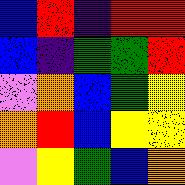[["blue", "red", "indigo", "red", "red"], ["blue", "indigo", "green", "green", "red"], ["violet", "orange", "blue", "green", "yellow"], ["orange", "red", "blue", "yellow", "yellow"], ["violet", "yellow", "green", "blue", "orange"]]